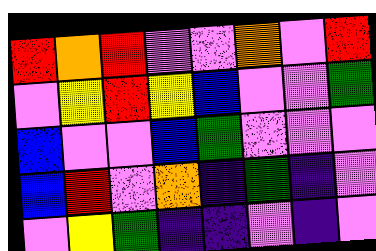[["red", "orange", "red", "violet", "violet", "orange", "violet", "red"], ["violet", "yellow", "red", "yellow", "blue", "violet", "violet", "green"], ["blue", "violet", "violet", "blue", "green", "violet", "violet", "violet"], ["blue", "red", "violet", "orange", "indigo", "green", "indigo", "violet"], ["violet", "yellow", "green", "indigo", "indigo", "violet", "indigo", "violet"]]